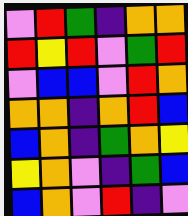[["violet", "red", "green", "indigo", "orange", "orange"], ["red", "yellow", "red", "violet", "green", "red"], ["violet", "blue", "blue", "violet", "red", "orange"], ["orange", "orange", "indigo", "orange", "red", "blue"], ["blue", "orange", "indigo", "green", "orange", "yellow"], ["yellow", "orange", "violet", "indigo", "green", "blue"], ["blue", "orange", "violet", "red", "indigo", "violet"]]